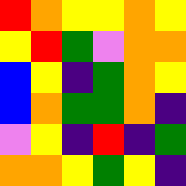[["red", "orange", "yellow", "yellow", "orange", "yellow"], ["yellow", "red", "green", "violet", "orange", "orange"], ["blue", "yellow", "indigo", "green", "orange", "yellow"], ["blue", "orange", "green", "green", "orange", "indigo"], ["violet", "yellow", "indigo", "red", "indigo", "green"], ["orange", "orange", "yellow", "green", "yellow", "indigo"]]